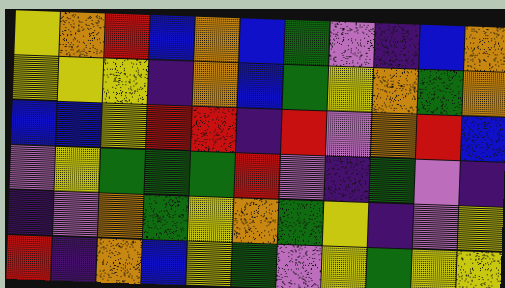[["yellow", "orange", "red", "blue", "orange", "blue", "green", "violet", "indigo", "blue", "orange"], ["yellow", "yellow", "yellow", "indigo", "orange", "blue", "green", "yellow", "orange", "green", "orange"], ["blue", "blue", "yellow", "red", "red", "indigo", "red", "violet", "orange", "red", "blue"], ["violet", "yellow", "green", "green", "green", "red", "violet", "indigo", "green", "violet", "indigo"], ["indigo", "violet", "orange", "green", "yellow", "orange", "green", "yellow", "indigo", "violet", "yellow"], ["red", "indigo", "orange", "blue", "yellow", "green", "violet", "yellow", "green", "yellow", "yellow"]]